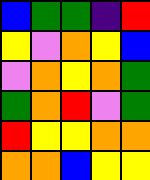[["blue", "green", "green", "indigo", "red"], ["yellow", "violet", "orange", "yellow", "blue"], ["violet", "orange", "yellow", "orange", "green"], ["green", "orange", "red", "violet", "green"], ["red", "yellow", "yellow", "orange", "orange"], ["orange", "orange", "blue", "yellow", "yellow"]]